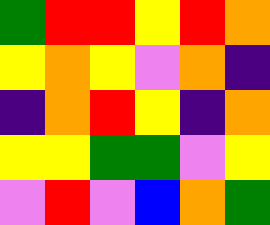[["green", "red", "red", "yellow", "red", "orange"], ["yellow", "orange", "yellow", "violet", "orange", "indigo"], ["indigo", "orange", "red", "yellow", "indigo", "orange"], ["yellow", "yellow", "green", "green", "violet", "yellow"], ["violet", "red", "violet", "blue", "orange", "green"]]